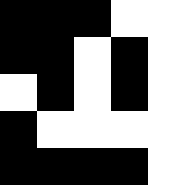[["black", "black", "black", "white", "white"], ["black", "black", "white", "black", "white"], ["white", "black", "white", "black", "white"], ["black", "white", "white", "white", "white"], ["black", "black", "black", "black", "white"]]